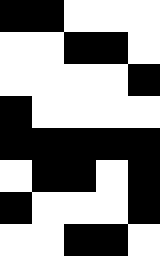[["black", "black", "white", "white", "white"], ["white", "white", "black", "black", "white"], ["white", "white", "white", "white", "black"], ["black", "white", "white", "white", "white"], ["black", "black", "black", "black", "black"], ["white", "black", "black", "white", "black"], ["black", "white", "white", "white", "black"], ["white", "white", "black", "black", "white"]]